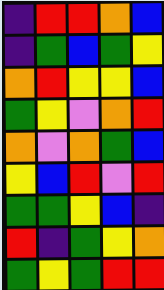[["indigo", "red", "red", "orange", "blue"], ["indigo", "green", "blue", "green", "yellow"], ["orange", "red", "yellow", "yellow", "blue"], ["green", "yellow", "violet", "orange", "red"], ["orange", "violet", "orange", "green", "blue"], ["yellow", "blue", "red", "violet", "red"], ["green", "green", "yellow", "blue", "indigo"], ["red", "indigo", "green", "yellow", "orange"], ["green", "yellow", "green", "red", "red"]]